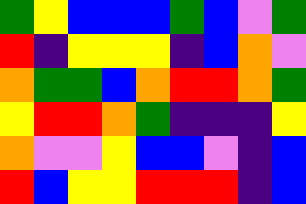[["green", "yellow", "blue", "blue", "blue", "green", "blue", "violet", "green"], ["red", "indigo", "yellow", "yellow", "yellow", "indigo", "blue", "orange", "violet"], ["orange", "green", "green", "blue", "orange", "red", "red", "orange", "green"], ["yellow", "red", "red", "orange", "green", "indigo", "indigo", "indigo", "yellow"], ["orange", "violet", "violet", "yellow", "blue", "blue", "violet", "indigo", "blue"], ["red", "blue", "yellow", "yellow", "red", "red", "red", "indigo", "blue"]]